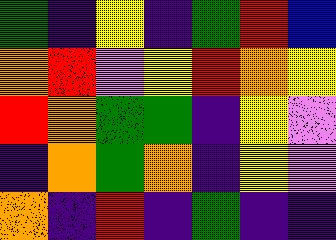[["green", "indigo", "yellow", "indigo", "green", "red", "blue"], ["orange", "red", "violet", "yellow", "red", "orange", "yellow"], ["red", "orange", "green", "green", "indigo", "yellow", "violet"], ["indigo", "orange", "green", "orange", "indigo", "yellow", "violet"], ["orange", "indigo", "red", "indigo", "green", "indigo", "indigo"]]